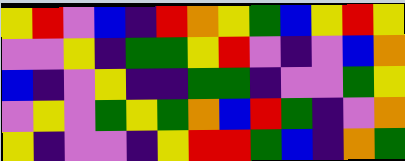[["yellow", "red", "violet", "blue", "indigo", "red", "orange", "yellow", "green", "blue", "yellow", "red", "yellow"], ["violet", "violet", "yellow", "indigo", "green", "green", "yellow", "red", "violet", "indigo", "violet", "blue", "orange"], ["blue", "indigo", "violet", "yellow", "indigo", "indigo", "green", "green", "indigo", "violet", "violet", "green", "yellow"], ["violet", "yellow", "violet", "green", "yellow", "green", "orange", "blue", "red", "green", "indigo", "violet", "orange"], ["yellow", "indigo", "violet", "violet", "indigo", "yellow", "red", "red", "green", "blue", "indigo", "orange", "green"]]